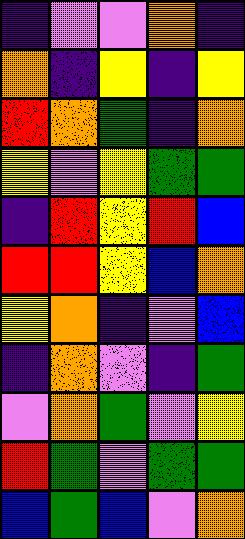[["indigo", "violet", "violet", "orange", "indigo"], ["orange", "indigo", "yellow", "indigo", "yellow"], ["red", "orange", "green", "indigo", "orange"], ["yellow", "violet", "yellow", "green", "green"], ["indigo", "red", "yellow", "red", "blue"], ["red", "red", "yellow", "blue", "orange"], ["yellow", "orange", "indigo", "violet", "blue"], ["indigo", "orange", "violet", "indigo", "green"], ["violet", "orange", "green", "violet", "yellow"], ["red", "green", "violet", "green", "green"], ["blue", "green", "blue", "violet", "orange"]]